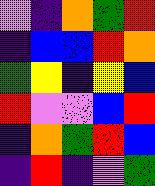[["violet", "indigo", "orange", "green", "red"], ["indigo", "blue", "blue", "red", "orange"], ["green", "yellow", "indigo", "yellow", "blue"], ["red", "violet", "violet", "blue", "red"], ["indigo", "orange", "green", "red", "blue"], ["indigo", "red", "indigo", "violet", "green"]]